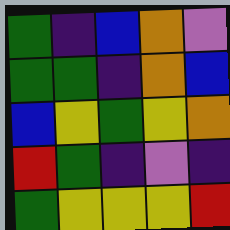[["green", "indigo", "blue", "orange", "violet"], ["green", "green", "indigo", "orange", "blue"], ["blue", "yellow", "green", "yellow", "orange"], ["red", "green", "indigo", "violet", "indigo"], ["green", "yellow", "yellow", "yellow", "red"]]